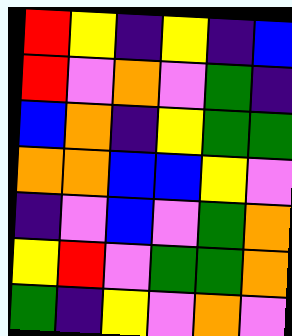[["red", "yellow", "indigo", "yellow", "indigo", "blue"], ["red", "violet", "orange", "violet", "green", "indigo"], ["blue", "orange", "indigo", "yellow", "green", "green"], ["orange", "orange", "blue", "blue", "yellow", "violet"], ["indigo", "violet", "blue", "violet", "green", "orange"], ["yellow", "red", "violet", "green", "green", "orange"], ["green", "indigo", "yellow", "violet", "orange", "violet"]]